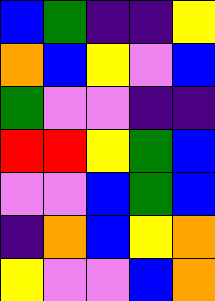[["blue", "green", "indigo", "indigo", "yellow"], ["orange", "blue", "yellow", "violet", "blue"], ["green", "violet", "violet", "indigo", "indigo"], ["red", "red", "yellow", "green", "blue"], ["violet", "violet", "blue", "green", "blue"], ["indigo", "orange", "blue", "yellow", "orange"], ["yellow", "violet", "violet", "blue", "orange"]]